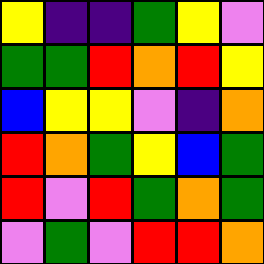[["yellow", "indigo", "indigo", "green", "yellow", "violet"], ["green", "green", "red", "orange", "red", "yellow"], ["blue", "yellow", "yellow", "violet", "indigo", "orange"], ["red", "orange", "green", "yellow", "blue", "green"], ["red", "violet", "red", "green", "orange", "green"], ["violet", "green", "violet", "red", "red", "orange"]]